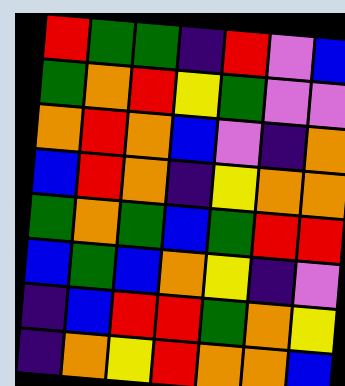[["red", "green", "green", "indigo", "red", "violet", "blue"], ["green", "orange", "red", "yellow", "green", "violet", "violet"], ["orange", "red", "orange", "blue", "violet", "indigo", "orange"], ["blue", "red", "orange", "indigo", "yellow", "orange", "orange"], ["green", "orange", "green", "blue", "green", "red", "red"], ["blue", "green", "blue", "orange", "yellow", "indigo", "violet"], ["indigo", "blue", "red", "red", "green", "orange", "yellow"], ["indigo", "orange", "yellow", "red", "orange", "orange", "blue"]]